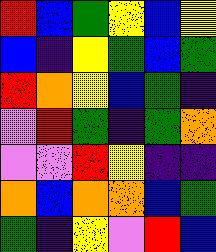[["red", "blue", "green", "yellow", "blue", "yellow"], ["blue", "indigo", "yellow", "green", "blue", "green"], ["red", "orange", "yellow", "blue", "green", "indigo"], ["violet", "red", "green", "indigo", "green", "orange"], ["violet", "violet", "red", "yellow", "indigo", "indigo"], ["orange", "blue", "orange", "orange", "blue", "green"], ["green", "indigo", "yellow", "violet", "red", "blue"]]